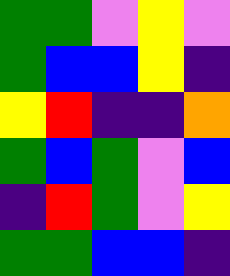[["green", "green", "violet", "yellow", "violet"], ["green", "blue", "blue", "yellow", "indigo"], ["yellow", "red", "indigo", "indigo", "orange"], ["green", "blue", "green", "violet", "blue"], ["indigo", "red", "green", "violet", "yellow"], ["green", "green", "blue", "blue", "indigo"]]